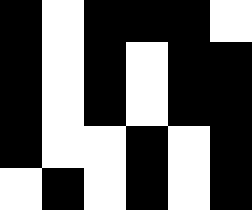[["black", "white", "black", "black", "black", "white"], ["black", "white", "black", "white", "black", "black"], ["black", "white", "black", "white", "black", "black"], ["black", "white", "white", "black", "white", "black"], ["white", "black", "white", "black", "white", "black"]]